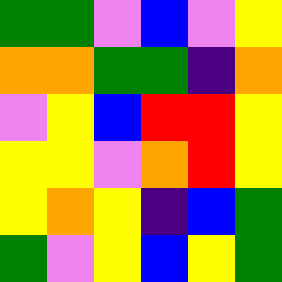[["green", "green", "violet", "blue", "violet", "yellow"], ["orange", "orange", "green", "green", "indigo", "orange"], ["violet", "yellow", "blue", "red", "red", "yellow"], ["yellow", "yellow", "violet", "orange", "red", "yellow"], ["yellow", "orange", "yellow", "indigo", "blue", "green"], ["green", "violet", "yellow", "blue", "yellow", "green"]]